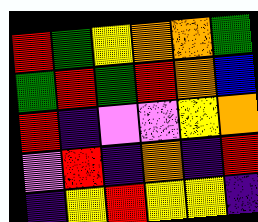[["red", "green", "yellow", "orange", "orange", "green"], ["green", "red", "green", "red", "orange", "blue"], ["red", "indigo", "violet", "violet", "yellow", "orange"], ["violet", "red", "indigo", "orange", "indigo", "red"], ["indigo", "yellow", "red", "yellow", "yellow", "indigo"]]